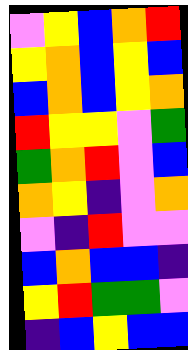[["violet", "yellow", "blue", "orange", "red"], ["yellow", "orange", "blue", "yellow", "blue"], ["blue", "orange", "blue", "yellow", "orange"], ["red", "yellow", "yellow", "violet", "green"], ["green", "orange", "red", "violet", "blue"], ["orange", "yellow", "indigo", "violet", "orange"], ["violet", "indigo", "red", "violet", "violet"], ["blue", "orange", "blue", "blue", "indigo"], ["yellow", "red", "green", "green", "violet"], ["indigo", "blue", "yellow", "blue", "blue"]]